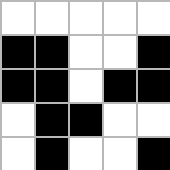[["white", "white", "white", "white", "white"], ["black", "black", "white", "white", "black"], ["black", "black", "white", "black", "black"], ["white", "black", "black", "white", "white"], ["white", "black", "white", "white", "black"]]